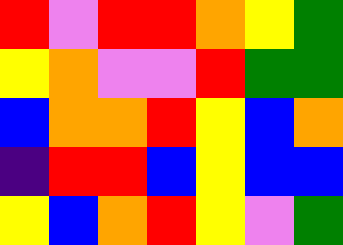[["red", "violet", "red", "red", "orange", "yellow", "green"], ["yellow", "orange", "violet", "violet", "red", "green", "green"], ["blue", "orange", "orange", "red", "yellow", "blue", "orange"], ["indigo", "red", "red", "blue", "yellow", "blue", "blue"], ["yellow", "blue", "orange", "red", "yellow", "violet", "green"]]